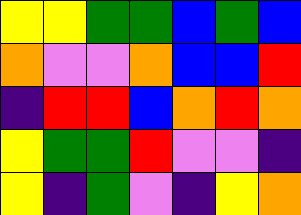[["yellow", "yellow", "green", "green", "blue", "green", "blue"], ["orange", "violet", "violet", "orange", "blue", "blue", "red"], ["indigo", "red", "red", "blue", "orange", "red", "orange"], ["yellow", "green", "green", "red", "violet", "violet", "indigo"], ["yellow", "indigo", "green", "violet", "indigo", "yellow", "orange"]]